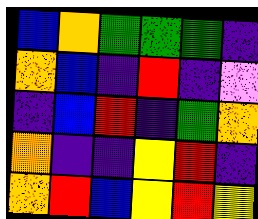[["blue", "orange", "green", "green", "green", "indigo"], ["orange", "blue", "indigo", "red", "indigo", "violet"], ["indigo", "blue", "red", "indigo", "green", "orange"], ["orange", "indigo", "indigo", "yellow", "red", "indigo"], ["orange", "red", "blue", "yellow", "red", "yellow"]]